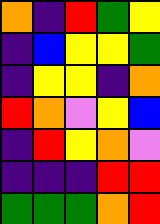[["orange", "indigo", "red", "green", "yellow"], ["indigo", "blue", "yellow", "yellow", "green"], ["indigo", "yellow", "yellow", "indigo", "orange"], ["red", "orange", "violet", "yellow", "blue"], ["indigo", "red", "yellow", "orange", "violet"], ["indigo", "indigo", "indigo", "red", "red"], ["green", "green", "green", "orange", "red"]]